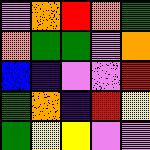[["violet", "orange", "red", "orange", "green"], ["orange", "green", "green", "violet", "orange"], ["blue", "indigo", "violet", "violet", "red"], ["green", "orange", "indigo", "red", "yellow"], ["green", "yellow", "yellow", "violet", "violet"]]